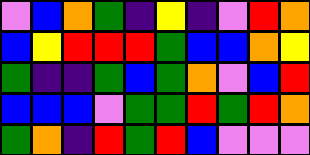[["violet", "blue", "orange", "green", "indigo", "yellow", "indigo", "violet", "red", "orange"], ["blue", "yellow", "red", "red", "red", "green", "blue", "blue", "orange", "yellow"], ["green", "indigo", "indigo", "green", "blue", "green", "orange", "violet", "blue", "red"], ["blue", "blue", "blue", "violet", "green", "green", "red", "green", "red", "orange"], ["green", "orange", "indigo", "red", "green", "red", "blue", "violet", "violet", "violet"]]